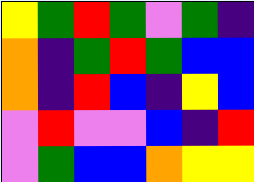[["yellow", "green", "red", "green", "violet", "green", "indigo"], ["orange", "indigo", "green", "red", "green", "blue", "blue"], ["orange", "indigo", "red", "blue", "indigo", "yellow", "blue"], ["violet", "red", "violet", "violet", "blue", "indigo", "red"], ["violet", "green", "blue", "blue", "orange", "yellow", "yellow"]]